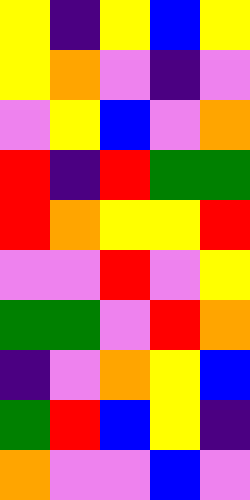[["yellow", "indigo", "yellow", "blue", "yellow"], ["yellow", "orange", "violet", "indigo", "violet"], ["violet", "yellow", "blue", "violet", "orange"], ["red", "indigo", "red", "green", "green"], ["red", "orange", "yellow", "yellow", "red"], ["violet", "violet", "red", "violet", "yellow"], ["green", "green", "violet", "red", "orange"], ["indigo", "violet", "orange", "yellow", "blue"], ["green", "red", "blue", "yellow", "indigo"], ["orange", "violet", "violet", "blue", "violet"]]